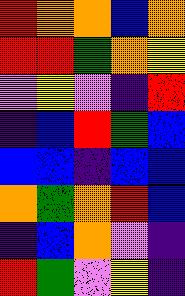[["red", "orange", "orange", "blue", "orange"], ["red", "red", "green", "orange", "yellow"], ["violet", "yellow", "violet", "indigo", "red"], ["indigo", "blue", "red", "green", "blue"], ["blue", "blue", "indigo", "blue", "blue"], ["orange", "green", "orange", "red", "blue"], ["indigo", "blue", "orange", "violet", "indigo"], ["red", "green", "violet", "yellow", "indigo"]]